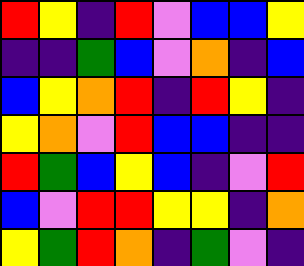[["red", "yellow", "indigo", "red", "violet", "blue", "blue", "yellow"], ["indigo", "indigo", "green", "blue", "violet", "orange", "indigo", "blue"], ["blue", "yellow", "orange", "red", "indigo", "red", "yellow", "indigo"], ["yellow", "orange", "violet", "red", "blue", "blue", "indigo", "indigo"], ["red", "green", "blue", "yellow", "blue", "indigo", "violet", "red"], ["blue", "violet", "red", "red", "yellow", "yellow", "indigo", "orange"], ["yellow", "green", "red", "orange", "indigo", "green", "violet", "indigo"]]